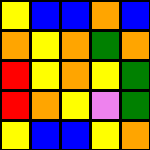[["yellow", "blue", "blue", "orange", "blue"], ["orange", "yellow", "orange", "green", "orange"], ["red", "yellow", "orange", "yellow", "green"], ["red", "orange", "yellow", "violet", "green"], ["yellow", "blue", "blue", "yellow", "orange"]]